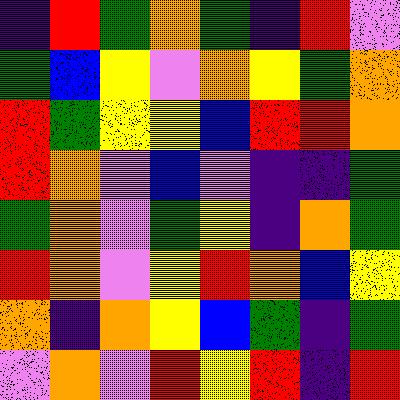[["indigo", "red", "green", "orange", "green", "indigo", "red", "violet"], ["green", "blue", "yellow", "violet", "orange", "yellow", "green", "orange"], ["red", "green", "yellow", "yellow", "blue", "red", "red", "orange"], ["red", "orange", "violet", "blue", "violet", "indigo", "indigo", "green"], ["green", "orange", "violet", "green", "yellow", "indigo", "orange", "green"], ["red", "orange", "violet", "yellow", "red", "orange", "blue", "yellow"], ["orange", "indigo", "orange", "yellow", "blue", "green", "indigo", "green"], ["violet", "orange", "violet", "red", "yellow", "red", "indigo", "red"]]